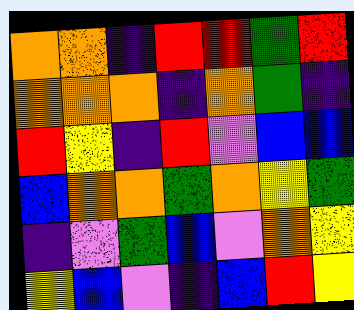[["orange", "orange", "indigo", "red", "red", "green", "red"], ["orange", "orange", "orange", "indigo", "orange", "green", "indigo"], ["red", "yellow", "indigo", "red", "violet", "blue", "blue"], ["blue", "orange", "orange", "green", "orange", "yellow", "green"], ["indigo", "violet", "green", "blue", "violet", "orange", "yellow"], ["yellow", "blue", "violet", "indigo", "blue", "red", "yellow"]]